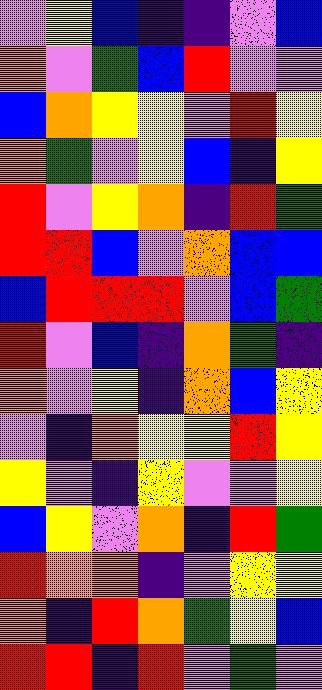[["violet", "yellow", "blue", "indigo", "indigo", "violet", "blue"], ["orange", "violet", "green", "blue", "red", "violet", "violet"], ["blue", "orange", "yellow", "yellow", "violet", "red", "yellow"], ["orange", "green", "violet", "yellow", "blue", "indigo", "yellow"], ["red", "violet", "yellow", "orange", "indigo", "red", "green"], ["red", "red", "blue", "violet", "orange", "blue", "blue"], ["blue", "red", "red", "red", "violet", "blue", "green"], ["red", "violet", "blue", "indigo", "orange", "green", "indigo"], ["orange", "violet", "yellow", "indigo", "orange", "blue", "yellow"], ["violet", "indigo", "orange", "yellow", "yellow", "red", "yellow"], ["yellow", "violet", "indigo", "yellow", "violet", "violet", "yellow"], ["blue", "yellow", "violet", "orange", "indigo", "red", "green"], ["red", "orange", "orange", "indigo", "violet", "yellow", "yellow"], ["orange", "indigo", "red", "orange", "green", "yellow", "blue"], ["red", "red", "indigo", "red", "violet", "green", "violet"]]